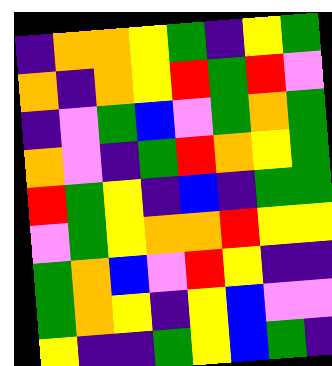[["indigo", "orange", "orange", "yellow", "green", "indigo", "yellow", "green"], ["orange", "indigo", "orange", "yellow", "red", "green", "red", "violet"], ["indigo", "violet", "green", "blue", "violet", "green", "orange", "green"], ["orange", "violet", "indigo", "green", "red", "orange", "yellow", "green"], ["red", "green", "yellow", "indigo", "blue", "indigo", "green", "green"], ["violet", "green", "yellow", "orange", "orange", "red", "yellow", "yellow"], ["green", "orange", "blue", "violet", "red", "yellow", "indigo", "indigo"], ["green", "orange", "yellow", "indigo", "yellow", "blue", "violet", "violet"], ["yellow", "indigo", "indigo", "green", "yellow", "blue", "green", "indigo"]]